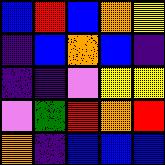[["blue", "red", "blue", "orange", "yellow"], ["indigo", "blue", "orange", "blue", "indigo"], ["indigo", "indigo", "violet", "yellow", "yellow"], ["violet", "green", "red", "orange", "red"], ["orange", "indigo", "blue", "blue", "blue"]]